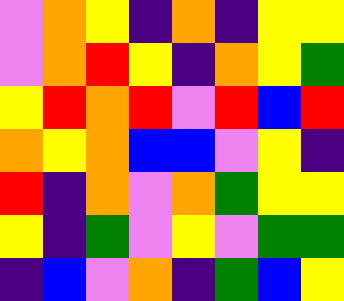[["violet", "orange", "yellow", "indigo", "orange", "indigo", "yellow", "yellow"], ["violet", "orange", "red", "yellow", "indigo", "orange", "yellow", "green"], ["yellow", "red", "orange", "red", "violet", "red", "blue", "red"], ["orange", "yellow", "orange", "blue", "blue", "violet", "yellow", "indigo"], ["red", "indigo", "orange", "violet", "orange", "green", "yellow", "yellow"], ["yellow", "indigo", "green", "violet", "yellow", "violet", "green", "green"], ["indigo", "blue", "violet", "orange", "indigo", "green", "blue", "yellow"]]